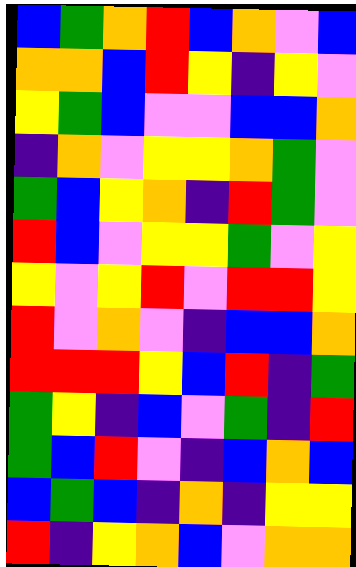[["blue", "green", "orange", "red", "blue", "orange", "violet", "blue"], ["orange", "orange", "blue", "red", "yellow", "indigo", "yellow", "violet"], ["yellow", "green", "blue", "violet", "violet", "blue", "blue", "orange"], ["indigo", "orange", "violet", "yellow", "yellow", "orange", "green", "violet"], ["green", "blue", "yellow", "orange", "indigo", "red", "green", "violet"], ["red", "blue", "violet", "yellow", "yellow", "green", "violet", "yellow"], ["yellow", "violet", "yellow", "red", "violet", "red", "red", "yellow"], ["red", "violet", "orange", "violet", "indigo", "blue", "blue", "orange"], ["red", "red", "red", "yellow", "blue", "red", "indigo", "green"], ["green", "yellow", "indigo", "blue", "violet", "green", "indigo", "red"], ["green", "blue", "red", "violet", "indigo", "blue", "orange", "blue"], ["blue", "green", "blue", "indigo", "orange", "indigo", "yellow", "yellow"], ["red", "indigo", "yellow", "orange", "blue", "violet", "orange", "orange"]]